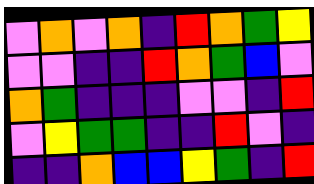[["violet", "orange", "violet", "orange", "indigo", "red", "orange", "green", "yellow"], ["violet", "violet", "indigo", "indigo", "red", "orange", "green", "blue", "violet"], ["orange", "green", "indigo", "indigo", "indigo", "violet", "violet", "indigo", "red"], ["violet", "yellow", "green", "green", "indigo", "indigo", "red", "violet", "indigo"], ["indigo", "indigo", "orange", "blue", "blue", "yellow", "green", "indigo", "red"]]